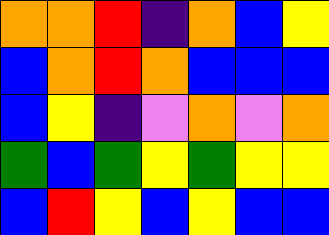[["orange", "orange", "red", "indigo", "orange", "blue", "yellow"], ["blue", "orange", "red", "orange", "blue", "blue", "blue"], ["blue", "yellow", "indigo", "violet", "orange", "violet", "orange"], ["green", "blue", "green", "yellow", "green", "yellow", "yellow"], ["blue", "red", "yellow", "blue", "yellow", "blue", "blue"]]